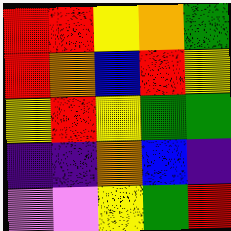[["red", "red", "yellow", "orange", "green"], ["red", "orange", "blue", "red", "yellow"], ["yellow", "red", "yellow", "green", "green"], ["indigo", "indigo", "orange", "blue", "indigo"], ["violet", "violet", "yellow", "green", "red"]]